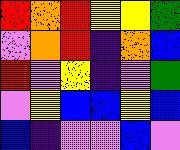[["red", "orange", "red", "yellow", "yellow", "green"], ["violet", "orange", "red", "indigo", "orange", "blue"], ["red", "violet", "yellow", "indigo", "violet", "green"], ["violet", "yellow", "blue", "blue", "yellow", "blue"], ["blue", "indigo", "violet", "violet", "blue", "violet"]]